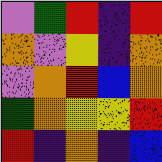[["violet", "green", "red", "indigo", "red"], ["orange", "violet", "yellow", "indigo", "orange"], ["violet", "orange", "red", "blue", "orange"], ["green", "orange", "yellow", "yellow", "red"], ["red", "indigo", "orange", "indigo", "blue"]]